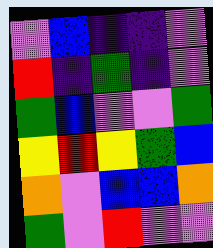[["violet", "blue", "indigo", "indigo", "violet"], ["red", "indigo", "green", "indigo", "violet"], ["green", "blue", "violet", "violet", "green"], ["yellow", "red", "yellow", "green", "blue"], ["orange", "violet", "blue", "blue", "orange"], ["green", "violet", "red", "violet", "violet"]]